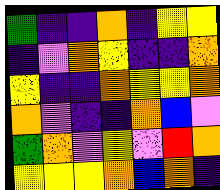[["green", "indigo", "indigo", "orange", "indigo", "yellow", "yellow"], ["indigo", "violet", "orange", "yellow", "indigo", "indigo", "orange"], ["yellow", "indigo", "indigo", "orange", "yellow", "yellow", "orange"], ["orange", "violet", "indigo", "indigo", "orange", "blue", "violet"], ["green", "orange", "violet", "yellow", "violet", "red", "orange"], ["yellow", "yellow", "yellow", "orange", "blue", "orange", "indigo"]]